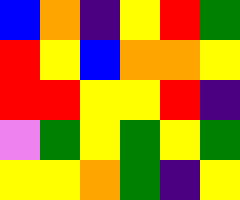[["blue", "orange", "indigo", "yellow", "red", "green"], ["red", "yellow", "blue", "orange", "orange", "yellow"], ["red", "red", "yellow", "yellow", "red", "indigo"], ["violet", "green", "yellow", "green", "yellow", "green"], ["yellow", "yellow", "orange", "green", "indigo", "yellow"]]